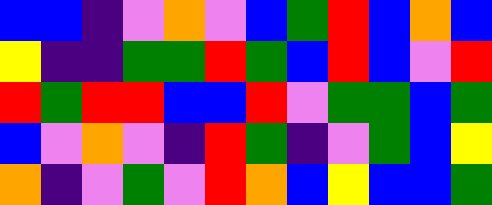[["blue", "blue", "indigo", "violet", "orange", "violet", "blue", "green", "red", "blue", "orange", "blue"], ["yellow", "indigo", "indigo", "green", "green", "red", "green", "blue", "red", "blue", "violet", "red"], ["red", "green", "red", "red", "blue", "blue", "red", "violet", "green", "green", "blue", "green"], ["blue", "violet", "orange", "violet", "indigo", "red", "green", "indigo", "violet", "green", "blue", "yellow"], ["orange", "indigo", "violet", "green", "violet", "red", "orange", "blue", "yellow", "blue", "blue", "green"]]